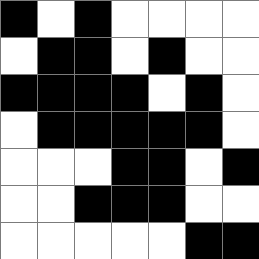[["black", "white", "black", "white", "white", "white", "white"], ["white", "black", "black", "white", "black", "white", "white"], ["black", "black", "black", "black", "white", "black", "white"], ["white", "black", "black", "black", "black", "black", "white"], ["white", "white", "white", "black", "black", "white", "black"], ["white", "white", "black", "black", "black", "white", "white"], ["white", "white", "white", "white", "white", "black", "black"]]